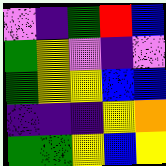[["violet", "indigo", "green", "red", "blue"], ["green", "yellow", "violet", "indigo", "violet"], ["green", "yellow", "yellow", "blue", "blue"], ["indigo", "indigo", "indigo", "yellow", "orange"], ["green", "green", "yellow", "blue", "yellow"]]